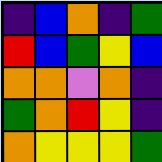[["indigo", "blue", "orange", "indigo", "green"], ["red", "blue", "green", "yellow", "blue"], ["orange", "orange", "violet", "orange", "indigo"], ["green", "orange", "red", "yellow", "indigo"], ["orange", "yellow", "yellow", "yellow", "green"]]